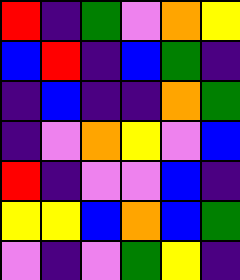[["red", "indigo", "green", "violet", "orange", "yellow"], ["blue", "red", "indigo", "blue", "green", "indigo"], ["indigo", "blue", "indigo", "indigo", "orange", "green"], ["indigo", "violet", "orange", "yellow", "violet", "blue"], ["red", "indigo", "violet", "violet", "blue", "indigo"], ["yellow", "yellow", "blue", "orange", "blue", "green"], ["violet", "indigo", "violet", "green", "yellow", "indigo"]]